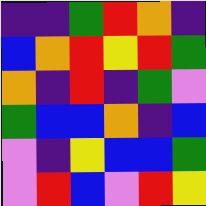[["indigo", "indigo", "green", "red", "orange", "indigo"], ["blue", "orange", "red", "yellow", "red", "green"], ["orange", "indigo", "red", "indigo", "green", "violet"], ["green", "blue", "blue", "orange", "indigo", "blue"], ["violet", "indigo", "yellow", "blue", "blue", "green"], ["violet", "red", "blue", "violet", "red", "yellow"]]